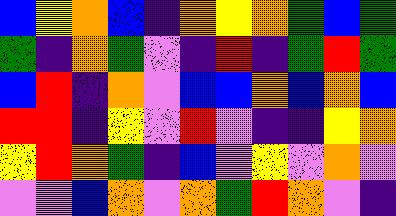[["blue", "yellow", "orange", "blue", "indigo", "orange", "yellow", "orange", "green", "blue", "green"], ["green", "indigo", "orange", "green", "violet", "indigo", "red", "indigo", "green", "red", "green"], ["blue", "red", "indigo", "orange", "violet", "blue", "blue", "orange", "blue", "orange", "blue"], ["red", "red", "indigo", "yellow", "violet", "red", "violet", "indigo", "indigo", "yellow", "orange"], ["yellow", "red", "orange", "green", "indigo", "blue", "violet", "yellow", "violet", "orange", "violet"], ["violet", "violet", "blue", "orange", "violet", "orange", "green", "red", "orange", "violet", "indigo"]]